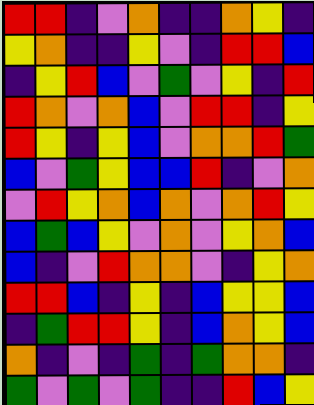[["red", "red", "indigo", "violet", "orange", "indigo", "indigo", "orange", "yellow", "indigo"], ["yellow", "orange", "indigo", "indigo", "yellow", "violet", "indigo", "red", "red", "blue"], ["indigo", "yellow", "red", "blue", "violet", "green", "violet", "yellow", "indigo", "red"], ["red", "orange", "violet", "orange", "blue", "violet", "red", "red", "indigo", "yellow"], ["red", "yellow", "indigo", "yellow", "blue", "violet", "orange", "orange", "red", "green"], ["blue", "violet", "green", "yellow", "blue", "blue", "red", "indigo", "violet", "orange"], ["violet", "red", "yellow", "orange", "blue", "orange", "violet", "orange", "red", "yellow"], ["blue", "green", "blue", "yellow", "violet", "orange", "violet", "yellow", "orange", "blue"], ["blue", "indigo", "violet", "red", "orange", "orange", "violet", "indigo", "yellow", "orange"], ["red", "red", "blue", "indigo", "yellow", "indigo", "blue", "yellow", "yellow", "blue"], ["indigo", "green", "red", "red", "yellow", "indigo", "blue", "orange", "yellow", "blue"], ["orange", "indigo", "violet", "indigo", "green", "indigo", "green", "orange", "orange", "indigo"], ["green", "violet", "green", "violet", "green", "indigo", "indigo", "red", "blue", "yellow"]]